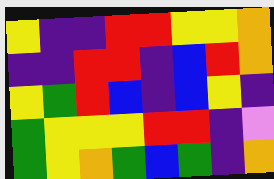[["yellow", "indigo", "indigo", "red", "red", "yellow", "yellow", "orange"], ["indigo", "indigo", "red", "red", "indigo", "blue", "red", "orange"], ["yellow", "green", "red", "blue", "indigo", "blue", "yellow", "indigo"], ["green", "yellow", "yellow", "yellow", "red", "red", "indigo", "violet"], ["green", "yellow", "orange", "green", "blue", "green", "indigo", "orange"]]